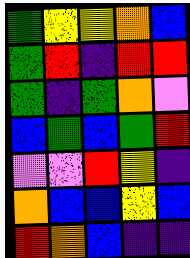[["green", "yellow", "yellow", "orange", "blue"], ["green", "red", "indigo", "red", "red"], ["green", "indigo", "green", "orange", "violet"], ["blue", "green", "blue", "green", "red"], ["violet", "violet", "red", "yellow", "indigo"], ["orange", "blue", "blue", "yellow", "blue"], ["red", "orange", "blue", "indigo", "indigo"]]